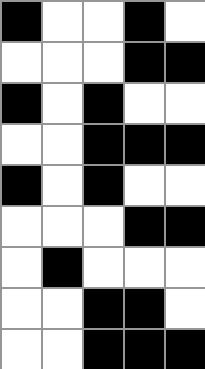[["black", "white", "white", "black", "white"], ["white", "white", "white", "black", "black"], ["black", "white", "black", "white", "white"], ["white", "white", "black", "black", "black"], ["black", "white", "black", "white", "white"], ["white", "white", "white", "black", "black"], ["white", "black", "white", "white", "white"], ["white", "white", "black", "black", "white"], ["white", "white", "black", "black", "black"]]